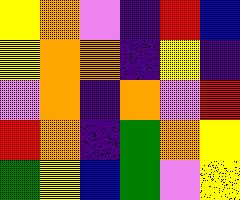[["yellow", "orange", "violet", "indigo", "red", "blue"], ["yellow", "orange", "orange", "indigo", "yellow", "indigo"], ["violet", "orange", "indigo", "orange", "violet", "red"], ["red", "orange", "indigo", "green", "orange", "yellow"], ["green", "yellow", "blue", "green", "violet", "yellow"]]